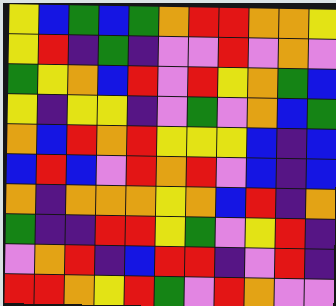[["yellow", "blue", "green", "blue", "green", "orange", "red", "red", "orange", "orange", "yellow"], ["yellow", "red", "indigo", "green", "indigo", "violet", "violet", "red", "violet", "orange", "violet"], ["green", "yellow", "orange", "blue", "red", "violet", "red", "yellow", "orange", "green", "blue"], ["yellow", "indigo", "yellow", "yellow", "indigo", "violet", "green", "violet", "orange", "blue", "green"], ["orange", "blue", "red", "orange", "red", "yellow", "yellow", "yellow", "blue", "indigo", "blue"], ["blue", "red", "blue", "violet", "red", "orange", "red", "violet", "blue", "indigo", "blue"], ["orange", "indigo", "orange", "orange", "orange", "yellow", "orange", "blue", "red", "indigo", "orange"], ["green", "indigo", "indigo", "red", "red", "yellow", "green", "violet", "yellow", "red", "indigo"], ["violet", "orange", "red", "indigo", "blue", "red", "red", "indigo", "violet", "red", "indigo"], ["red", "red", "orange", "yellow", "red", "green", "violet", "red", "orange", "violet", "violet"]]